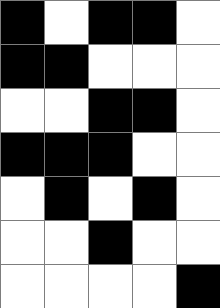[["black", "white", "black", "black", "white"], ["black", "black", "white", "white", "white"], ["white", "white", "black", "black", "white"], ["black", "black", "black", "white", "white"], ["white", "black", "white", "black", "white"], ["white", "white", "black", "white", "white"], ["white", "white", "white", "white", "black"]]